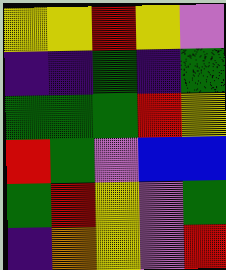[["yellow", "yellow", "red", "yellow", "violet"], ["indigo", "indigo", "green", "indigo", "green"], ["green", "green", "green", "red", "yellow"], ["red", "green", "violet", "blue", "blue"], ["green", "red", "yellow", "violet", "green"], ["indigo", "orange", "yellow", "violet", "red"]]